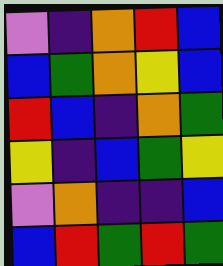[["violet", "indigo", "orange", "red", "blue"], ["blue", "green", "orange", "yellow", "blue"], ["red", "blue", "indigo", "orange", "green"], ["yellow", "indigo", "blue", "green", "yellow"], ["violet", "orange", "indigo", "indigo", "blue"], ["blue", "red", "green", "red", "green"]]